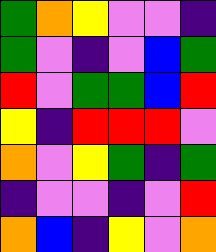[["green", "orange", "yellow", "violet", "violet", "indigo"], ["green", "violet", "indigo", "violet", "blue", "green"], ["red", "violet", "green", "green", "blue", "red"], ["yellow", "indigo", "red", "red", "red", "violet"], ["orange", "violet", "yellow", "green", "indigo", "green"], ["indigo", "violet", "violet", "indigo", "violet", "red"], ["orange", "blue", "indigo", "yellow", "violet", "orange"]]